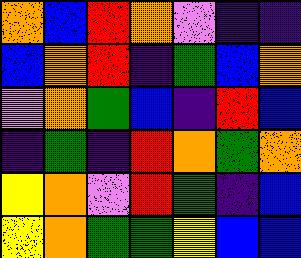[["orange", "blue", "red", "orange", "violet", "indigo", "indigo"], ["blue", "orange", "red", "indigo", "green", "blue", "orange"], ["violet", "orange", "green", "blue", "indigo", "red", "blue"], ["indigo", "green", "indigo", "red", "orange", "green", "orange"], ["yellow", "orange", "violet", "red", "green", "indigo", "blue"], ["yellow", "orange", "green", "green", "yellow", "blue", "blue"]]